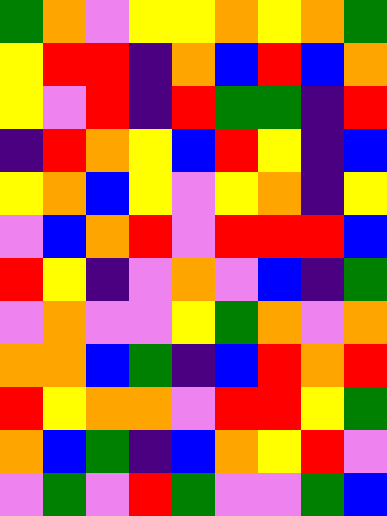[["green", "orange", "violet", "yellow", "yellow", "orange", "yellow", "orange", "green"], ["yellow", "red", "red", "indigo", "orange", "blue", "red", "blue", "orange"], ["yellow", "violet", "red", "indigo", "red", "green", "green", "indigo", "red"], ["indigo", "red", "orange", "yellow", "blue", "red", "yellow", "indigo", "blue"], ["yellow", "orange", "blue", "yellow", "violet", "yellow", "orange", "indigo", "yellow"], ["violet", "blue", "orange", "red", "violet", "red", "red", "red", "blue"], ["red", "yellow", "indigo", "violet", "orange", "violet", "blue", "indigo", "green"], ["violet", "orange", "violet", "violet", "yellow", "green", "orange", "violet", "orange"], ["orange", "orange", "blue", "green", "indigo", "blue", "red", "orange", "red"], ["red", "yellow", "orange", "orange", "violet", "red", "red", "yellow", "green"], ["orange", "blue", "green", "indigo", "blue", "orange", "yellow", "red", "violet"], ["violet", "green", "violet", "red", "green", "violet", "violet", "green", "blue"]]